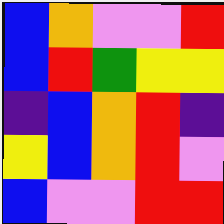[["blue", "orange", "violet", "violet", "red"], ["blue", "red", "green", "yellow", "yellow"], ["indigo", "blue", "orange", "red", "indigo"], ["yellow", "blue", "orange", "red", "violet"], ["blue", "violet", "violet", "red", "red"]]